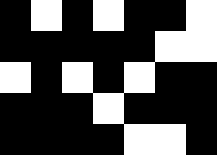[["black", "white", "black", "white", "black", "black", "white"], ["black", "black", "black", "black", "black", "white", "white"], ["white", "black", "white", "black", "white", "black", "black"], ["black", "black", "black", "white", "black", "black", "black"], ["black", "black", "black", "black", "white", "white", "black"]]